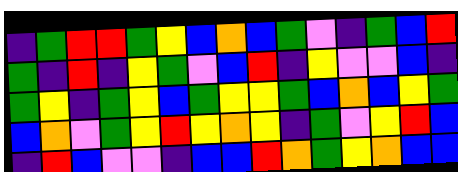[["indigo", "green", "red", "red", "green", "yellow", "blue", "orange", "blue", "green", "violet", "indigo", "green", "blue", "red"], ["green", "indigo", "red", "indigo", "yellow", "green", "violet", "blue", "red", "indigo", "yellow", "violet", "violet", "blue", "indigo"], ["green", "yellow", "indigo", "green", "yellow", "blue", "green", "yellow", "yellow", "green", "blue", "orange", "blue", "yellow", "green"], ["blue", "orange", "violet", "green", "yellow", "red", "yellow", "orange", "yellow", "indigo", "green", "violet", "yellow", "red", "blue"], ["indigo", "red", "blue", "violet", "violet", "indigo", "blue", "blue", "red", "orange", "green", "yellow", "orange", "blue", "blue"]]